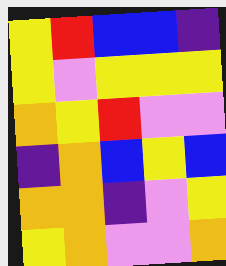[["yellow", "red", "blue", "blue", "indigo"], ["yellow", "violet", "yellow", "yellow", "yellow"], ["orange", "yellow", "red", "violet", "violet"], ["indigo", "orange", "blue", "yellow", "blue"], ["orange", "orange", "indigo", "violet", "yellow"], ["yellow", "orange", "violet", "violet", "orange"]]